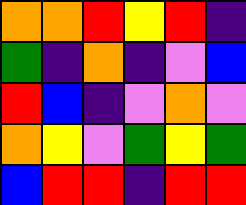[["orange", "orange", "red", "yellow", "red", "indigo"], ["green", "indigo", "orange", "indigo", "violet", "blue"], ["red", "blue", "indigo", "violet", "orange", "violet"], ["orange", "yellow", "violet", "green", "yellow", "green"], ["blue", "red", "red", "indigo", "red", "red"]]